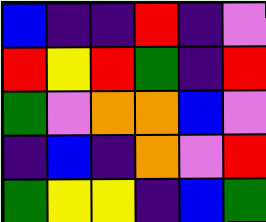[["blue", "indigo", "indigo", "red", "indigo", "violet"], ["red", "yellow", "red", "green", "indigo", "red"], ["green", "violet", "orange", "orange", "blue", "violet"], ["indigo", "blue", "indigo", "orange", "violet", "red"], ["green", "yellow", "yellow", "indigo", "blue", "green"]]